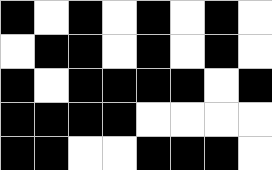[["black", "white", "black", "white", "black", "white", "black", "white"], ["white", "black", "black", "white", "black", "white", "black", "white"], ["black", "white", "black", "black", "black", "black", "white", "black"], ["black", "black", "black", "black", "white", "white", "white", "white"], ["black", "black", "white", "white", "black", "black", "black", "white"]]